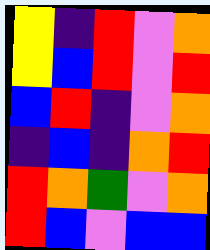[["yellow", "indigo", "red", "violet", "orange"], ["yellow", "blue", "red", "violet", "red"], ["blue", "red", "indigo", "violet", "orange"], ["indigo", "blue", "indigo", "orange", "red"], ["red", "orange", "green", "violet", "orange"], ["red", "blue", "violet", "blue", "blue"]]